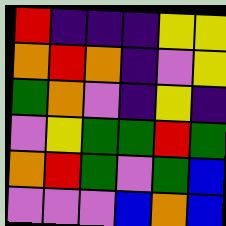[["red", "indigo", "indigo", "indigo", "yellow", "yellow"], ["orange", "red", "orange", "indigo", "violet", "yellow"], ["green", "orange", "violet", "indigo", "yellow", "indigo"], ["violet", "yellow", "green", "green", "red", "green"], ["orange", "red", "green", "violet", "green", "blue"], ["violet", "violet", "violet", "blue", "orange", "blue"]]